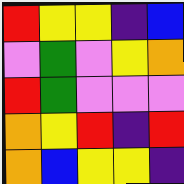[["red", "yellow", "yellow", "indigo", "blue"], ["violet", "green", "violet", "yellow", "orange"], ["red", "green", "violet", "violet", "violet"], ["orange", "yellow", "red", "indigo", "red"], ["orange", "blue", "yellow", "yellow", "indigo"]]